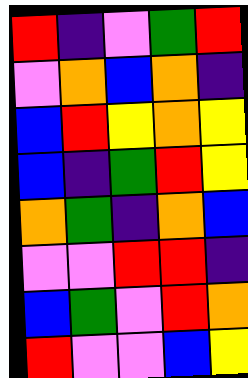[["red", "indigo", "violet", "green", "red"], ["violet", "orange", "blue", "orange", "indigo"], ["blue", "red", "yellow", "orange", "yellow"], ["blue", "indigo", "green", "red", "yellow"], ["orange", "green", "indigo", "orange", "blue"], ["violet", "violet", "red", "red", "indigo"], ["blue", "green", "violet", "red", "orange"], ["red", "violet", "violet", "blue", "yellow"]]